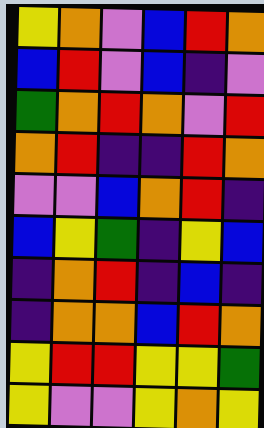[["yellow", "orange", "violet", "blue", "red", "orange"], ["blue", "red", "violet", "blue", "indigo", "violet"], ["green", "orange", "red", "orange", "violet", "red"], ["orange", "red", "indigo", "indigo", "red", "orange"], ["violet", "violet", "blue", "orange", "red", "indigo"], ["blue", "yellow", "green", "indigo", "yellow", "blue"], ["indigo", "orange", "red", "indigo", "blue", "indigo"], ["indigo", "orange", "orange", "blue", "red", "orange"], ["yellow", "red", "red", "yellow", "yellow", "green"], ["yellow", "violet", "violet", "yellow", "orange", "yellow"]]